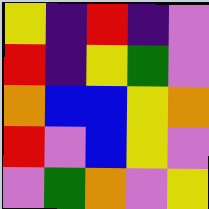[["yellow", "indigo", "red", "indigo", "violet"], ["red", "indigo", "yellow", "green", "violet"], ["orange", "blue", "blue", "yellow", "orange"], ["red", "violet", "blue", "yellow", "violet"], ["violet", "green", "orange", "violet", "yellow"]]